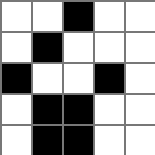[["white", "white", "black", "white", "white"], ["white", "black", "white", "white", "white"], ["black", "white", "white", "black", "white"], ["white", "black", "black", "white", "white"], ["white", "black", "black", "white", "white"]]